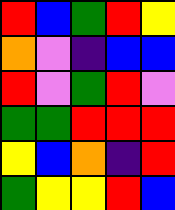[["red", "blue", "green", "red", "yellow"], ["orange", "violet", "indigo", "blue", "blue"], ["red", "violet", "green", "red", "violet"], ["green", "green", "red", "red", "red"], ["yellow", "blue", "orange", "indigo", "red"], ["green", "yellow", "yellow", "red", "blue"]]